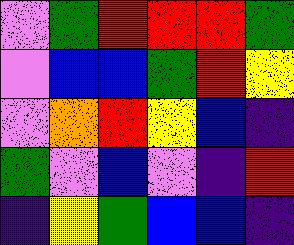[["violet", "green", "red", "red", "red", "green"], ["violet", "blue", "blue", "green", "red", "yellow"], ["violet", "orange", "red", "yellow", "blue", "indigo"], ["green", "violet", "blue", "violet", "indigo", "red"], ["indigo", "yellow", "green", "blue", "blue", "indigo"]]